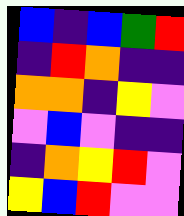[["blue", "indigo", "blue", "green", "red"], ["indigo", "red", "orange", "indigo", "indigo"], ["orange", "orange", "indigo", "yellow", "violet"], ["violet", "blue", "violet", "indigo", "indigo"], ["indigo", "orange", "yellow", "red", "violet"], ["yellow", "blue", "red", "violet", "violet"]]